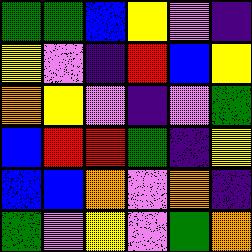[["green", "green", "blue", "yellow", "violet", "indigo"], ["yellow", "violet", "indigo", "red", "blue", "yellow"], ["orange", "yellow", "violet", "indigo", "violet", "green"], ["blue", "red", "red", "green", "indigo", "yellow"], ["blue", "blue", "orange", "violet", "orange", "indigo"], ["green", "violet", "yellow", "violet", "green", "orange"]]